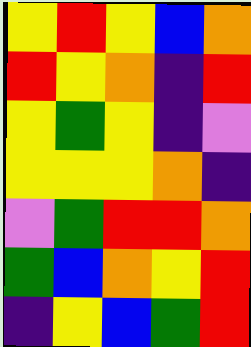[["yellow", "red", "yellow", "blue", "orange"], ["red", "yellow", "orange", "indigo", "red"], ["yellow", "green", "yellow", "indigo", "violet"], ["yellow", "yellow", "yellow", "orange", "indigo"], ["violet", "green", "red", "red", "orange"], ["green", "blue", "orange", "yellow", "red"], ["indigo", "yellow", "blue", "green", "red"]]